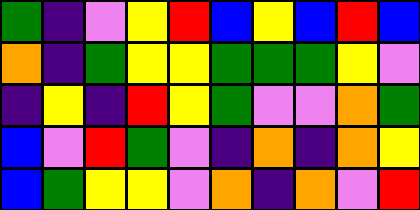[["green", "indigo", "violet", "yellow", "red", "blue", "yellow", "blue", "red", "blue"], ["orange", "indigo", "green", "yellow", "yellow", "green", "green", "green", "yellow", "violet"], ["indigo", "yellow", "indigo", "red", "yellow", "green", "violet", "violet", "orange", "green"], ["blue", "violet", "red", "green", "violet", "indigo", "orange", "indigo", "orange", "yellow"], ["blue", "green", "yellow", "yellow", "violet", "orange", "indigo", "orange", "violet", "red"]]